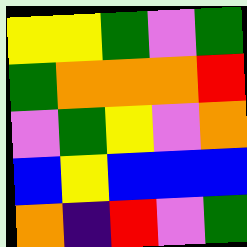[["yellow", "yellow", "green", "violet", "green"], ["green", "orange", "orange", "orange", "red"], ["violet", "green", "yellow", "violet", "orange"], ["blue", "yellow", "blue", "blue", "blue"], ["orange", "indigo", "red", "violet", "green"]]